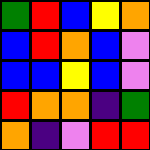[["green", "red", "blue", "yellow", "orange"], ["blue", "red", "orange", "blue", "violet"], ["blue", "blue", "yellow", "blue", "violet"], ["red", "orange", "orange", "indigo", "green"], ["orange", "indigo", "violet", "red", "red"]]